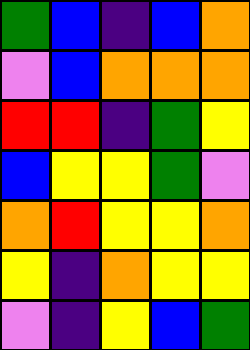[["green", "blue", "indigo", "blue", "orange"], ["violet", "blue", "orange", "orange", "orange"], ["red", "red", "indigo", "green", "yellow"], ["blue", "yellow", "yellow", "green", "violet"], ["orange", "red", "yellow", "yellow", "orange"], ["yellow", "indigo", "orange", "yellow", "yellow"], ["violet", "indigo", "yellow", "blue", "green"]]